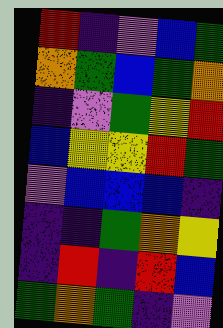[["red", "indigo", "violet", "blue", "green"], ["orange", "green", "blue", "green", "orange"], ["indigo", "violet", "green", "yellow", "red"], ["blue", "yellow", "yellow", "red", "green"], ["violet", "blue", "blue", "blue", "indigo"], ["indigo", "indigo", "green", "orange", "yellow"], ["indigo", "red", "indigo", "red", "blue"], ["green", "orange", "green", "indigo", "violet"]]